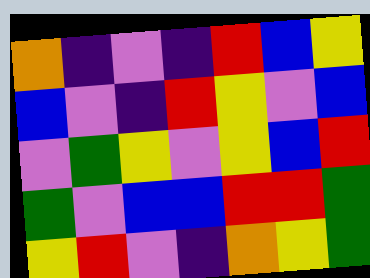[["orange", "indigo", "violet", "indigo", "red", "blue", "yellow"], ["blue", "violet", "indigo", "red", "yellow", "violet", "blue"], ["violet", "green", "yellow", "violet", "yellow", "blue", "red"], ["green", "violet", "blue", "blue", "red", "red", "green"], ["yellow", "red", "violet", "indigo", "orange", "yellow", "green"]]